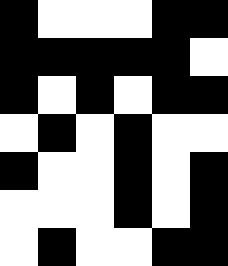[["black", "white", "white", "white", "black", "black"], ["black", "black", "black", "black", "black", "white"], ["black", "white", "black", "white", "black", "black"], ["white", "black", "white", "black", "white", "white"], ["black", "white", "white", "black", "white", "black"], ["white", "white", "white", "black", "white", "black"], ["white", "black", "white", "white", "black", "black"]]